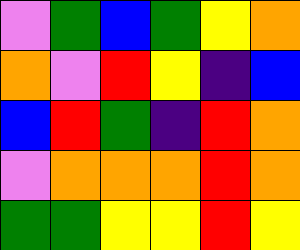[["violet", "green", "blue", "green", "yellow", "orange"], ["orange", "violet", "red", "yellow", "indigo", "blue"], ["blue", "red", "green", "indigo", "red", "orange"], ["violet", "orange", "orange", "orange", "red", "orange"], ["green", "green", "yellow", "yellow", "red", "yellow"]]